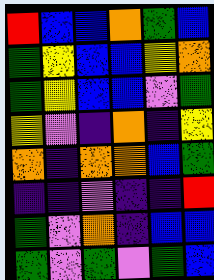[["red", "blue", "blue", "orange", "green", "blue"], ["green", "yellow", "blue", "blue", "yellow", "orange"], ["green", "yellow", "blue", "blue", "violet", "green"], ["yellow", "violet", "indigo", "orange", "indigo", "yellow"], ["orange", "indigo", "orange", "orange", "blue", "green"], ["indigo", "indigo", "violet", "indigo", "indigo", "red"], ["green", "violet", "orange", "indigo", "blue", "blue"], ["green", "violet", "green", "violet", "green", "blue"]]